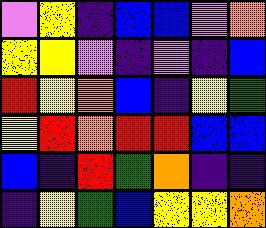[["violet", "yellow", "indigo", "blue", "blue", "violet", "orange"], ["yellow", "yellow", "violet", "indigo", "violet", "indigo", "blue"], ["red", "yellow", "orange", "blue", "indigo", "yellow", "green"], ["yellow", "red", "orange", "red", "red", "blue", "blue"], ["blue", "indigo", "red", "green", "orange", "indigo", "indigo"], ["indigo", "yellow", "green", "blue", "yellow", "yellow", "orange"]]